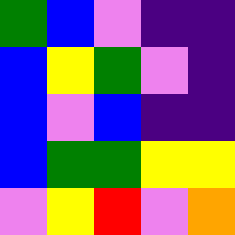[["green", "blue", "violet", "indigo", "indigo"], ["blue", "yellow", "green", "violet", "indigo"], ["blue", "violet", "blue", "indigo", "indigo"], ["blue", "green", "green", "yellow", "yellow"], ["violet", "yellow", "red", "violet", "orange"]]